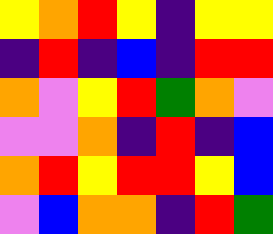[["yellow", "orange", "red", "yellow", "indigo", "yellow", "yellow"], ["indigo", "red", "indigo", "blue", "indigo", "red", "red"], ["orange", "violet", "yellow", "red", "green", "orange", "violet"], ["violet", "violet", "orange", "indigo", "red", "indigo", "blue"], ["orange", "red", "yellow", "red", "red", "yellow", "blue"], ["violet", "blue", "orange", "orange", "indigo", "red", "green"]]